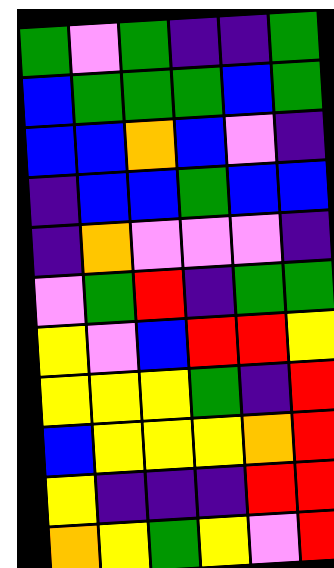[["green", "violet", "green", "indigo", "indigo", "green"], ["blue", "green", "green", "green", "blue", "green"], ["blue", "blue", "orange", "blue", "violet", "indigo"], ["indigo", "blue", "blue", "green", "blue", "blue"], ["indigo", "orange", "violet", "violet", "violet", "indigo"], ["violet", "green", "red", "indigo", "green", "green"], ["yellow", "violet", "blue", "red", "red", "yellow"], ["yellow", "yellow", "yellow", "green", "indigo", "red"], ["blue", "yellow", "yellow", "yellow", "orange", "red"], ["yellow", "indigo", "indigo", "indigo", "red", "red"], ["orange", "yellow", "green", "yellow", "violet", "red"]]